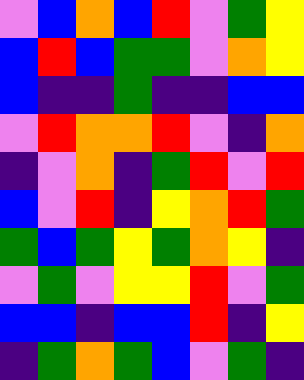[["violet", "blue", "orange", "blue", "red", "violet", "green", "yellow"], ["blue", "red", "blue", "green", "green", "violet", "orange", "yellow"], ["blue", "indigo", "indigo", "green", "indigo", "indigo", "blue", "blue"], ["violet", "red", "orange", "orange", "red", "violet", "indigo", "orange"], ["indigo", "violet", "orange", "indigo", "green", "red", "violet", "red"], ["blue", "violet", "red", "indigo", "yellow", "orange", "red", "green"], ["green", "blue", "green", "yellow", "green", "orange", "yellow", "indigo"], ["violet", "green", "violet", "yellow", "yellow", "red", "violet", "green"], ["blue", "blue", "indigo", "blue", "blue", "red", "indigo", "yellow"], ["indigo", "green", "orange", "green", "blue", "violet", "green", "indigo"]]